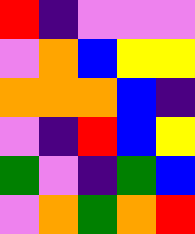[["red", "indigo", "violet", "violet", "violet"], ["violet", "orange", "blue", "yellow", "yellow"], ["orange", "orange", "orange", "blue", "indigo"], ["violet", "indigo", "red", "blue", "yellow"], ["green", "violet", "indigo", "green", "blue"], ["violet", "orange", "green", "orange", "red"]]